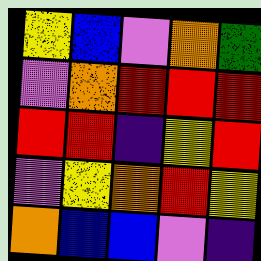[["yellow", "blue", "violet", "orange", "green"], ["violet", "orange", "red", "red", "red"], ["red", "red", "indigo", "yellow", "red"], ["violet", "yellow", "orange", "red", "yellow"], ["orange", "blue", "blue", "violet", "indigo"]]